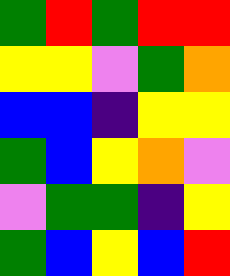[["green", "red", "green", "red", "red"], ["yellow", "yellow", "violet", "green", "orange"], ["blue", "blue", "indigo", "yellow", "yellow"], ["green", "blue", "yellow", "orange", "violet"], ["violet", "green", "green", "indigo", "yellow"], ["green", "blue", "yellow", "blue", "red"]]